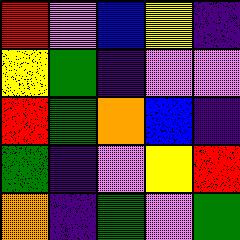[["red", "violet", "blue", "yellow", "indigo"], ["yellow", "green", "indigo", "violet", "violet"], ["red", "green", "orange", "blue", "indigo"], ["green", "indigo", "violet", "yellow", "red"], ["orange", "indigo", "green", "violet", "green"]]